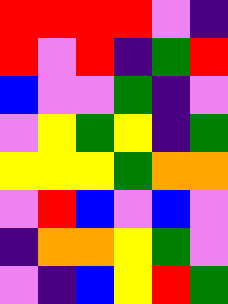[["red", "red", "red", "red", "violet", "indigo"], ["red", "violet", "red", "indigo", "green", "red"], ["blue", "violet", "violet", "green", "indigo", "violet"], ["violet", "yellow", "green", "yellow", "indigo", "green"], ["yellow", "yellow", "yellow", "green", "orange", "orange"], ["violet", "red", "blue", "violet", "blue", "violet"], ["indigo", "orange", "orange", "yellow", "green", "violet"], ["violet", "indigo", "blue", "yellow", "red", "green"]]